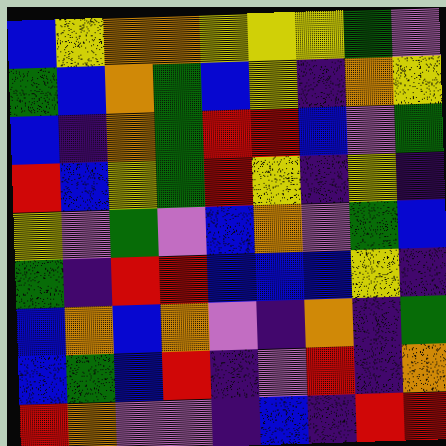[["blue", "yellow", "orange", "orange", "yellow", "yellow", "yellow", "green", "violet"], ["green", "blue", "orange", "green", "blue", "yellow", "indigo", "orange", "yellow"], ["blue", "indigo", "orange", "green", "red", "red", "blue", "violet", "green"], ["red", "blue", "yellow", "green", "red", "yellow", "indigo", "yellow", "indigo"], ["yellow", "violet", "green", "violet", "blue", "orange", "violet", "green", "blue"], ["green", "indigo", "red", "red", "blue", "blue", "blue", "yellow", "indigo"], ["blue", "orange", "blue", "orange", "violet", "indigo", "orange", "indigo", "green"], ["blue", "green", "blue", "red", "indigo", "violet", "red", "indigo", "orange"], ["red", "orange", "violet", "violet", "indigo", "blue", "indigo", "red", "red"]]